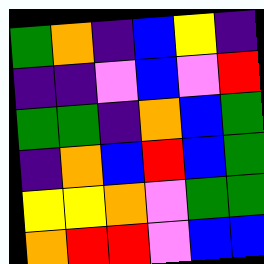[["green", "orange", "indigo", "blue", "yellow", "indigo"], ["indigo", "indigo", "violet", "blue", "violet", "red"], ["green", "green", "indigo", "orange", "blue", "green"], ["indigo", "orange", "blue", "red", "blue", "green"], ["yellow", "yellow", "orange", "violet", "green", "green"], ["orange", "red", "red", "violet", "blue", "blue"]]